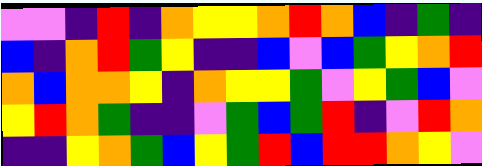[["violet", "violet", "indigo", "red", "indigo", "orange", "yellow", "yellow", "orange", "red", "orange", "blue", "indigo", "green", "indigo"], ["blue", "indigo", "orange", "red", "green", "yellow", "indigo", "indigo", "blue", "violet", "blue", "green", "yellow", "orange", "red"], ["orange", "blue", "orange", "orange", "yellow", "indigo", "orange", "yellow", "yellow", "green", "violet", "yellow", "green", "blue", "violet"], ["yellow", "red", "orange", "green", "indigo", "indigo", "violet", "green", "blue", "green", "red", "indigo", "violet", "red", "orange"], ["indigo", "indigo", "yellow", "orange", "green", "blue", "yellow", "green", "red", "blue", "red", "red", "orange", "yellow", "violet"]]